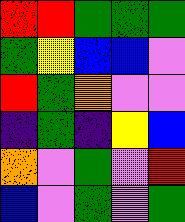[["red", "red", "green", "green", "green"], ["green", "yellow", "blue", "blue", "violet"], ["red", "green", "orange", "violet", "violet"], ["indigo", "green", "indigo", "yellow", "blue"], ["orange", "violet", "green", "violet", "red"], ["blue", "violet", "green", "violet", "green"]]